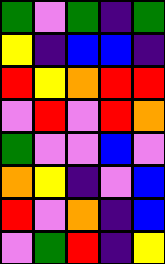[["green", "violet", "green", "indigo", "green"], ["yellow", "indigo", "blue", "blue", "indigo"], ["red", "yellow", "orange", "red", "red"], ["violet", "red", "violet", "red", "orange"], ["green", "violet", "violet", "blue", "violet"], ["orange", "yellow", "indigo", "violet", "blue"], ["red", "violet", "orange", "indigo", "blue"], ["violet", "green", "red", "indigo", "yellow"]]